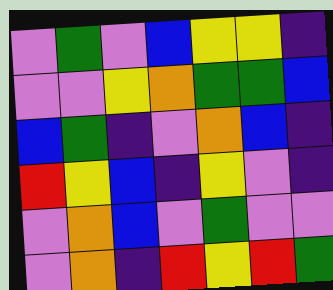[["violet", "green", "violet", "blue", "yellow", "yellow", "indigo"], ["violet", "violet", "yellow", "orange", "green", "green", "blue"], ["blue", "green", "indigo", "violet", "orange", "blue", "indigo"], ["red", "yellow", "blue", "indigo", "yellow", "violet", "indigo"], ["violet", "orange", "blue", "violet", "green", "violet", "violet"], ["violet", "orange", "indigo", "red", "yellow", "red", "green"]]